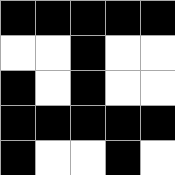[["black", "black", "black", "black", "black"], ["white", "white", "black", "white", "white"], ["black", "white", "black", "white", "white"], ["black", "black", "black", "black", "black"], ["black", "white", "white", "black", "white"]]